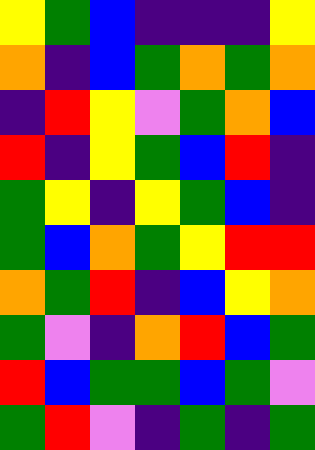[["yellow", "green", "blue", "indigo", "indigo", "indigo", "yellow"], ["orange", "indigo", "blue", "green", "orange", "green", "orange"], ["indigo", "red", "yellow", "violet", "green", "orange", "blue"], ["red", "indigo", "yellow", "green", "blue", "red", "indigo"], ["green", "yellow", "indigo", "yellow", "green", "blue", "indigo"], ["green", "blue", "orange", "green", "yellow", "red", "red"], ["orange", "green", "red", "indigo", "blue", "yellow", "orange"], ["green", "violet", "indigo", "orange", "red", "blue", "green"], ["red", "blue", "green", "green", "blue", "green", "violet"], ["green", "red", "violet", "indigo", "green", "indigo", "green"]]